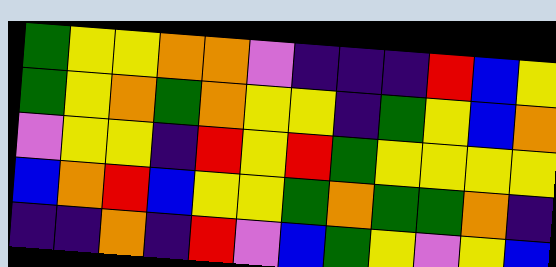[["green", "yellow", "yellow", "orange", "orange", "violet", "indigo", "indigo", "indigo", "red", "blue", "yellow"], ["green", "yellow", "orange", "green", "orange", "yellow", "yellow", "indigo", "green", "yellow", "blue", "orange"], ["violet", "yellow", "yellow", "indigo", "red", "yellow", "red", "green", "yellow", "yellow", "yellow", "yellow"], ["blue", "orange", "red", "blue", "yellow", "yellow", "green", "orange", "green", "green", "orange", "indigo"], ["indigo", "indigo", "orange", "indigo", "red", "violet", "blue", "green", "yellow", "violet", "yellow", "blue"]]